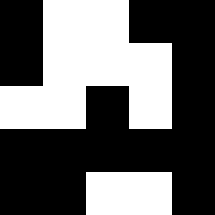[["black", "white", "white", "black", "black"], ["black", "white", "white", "white", "black"], ["white", "white", "black", "white", "black"], ["black", "black", "black", "black", "black"], ["black", "black", "white", "white", "black"]]